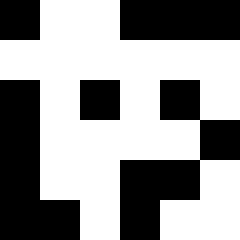[["black", "white", "white", "black", "black", "black"], ["white", "white", "white", "white", "white", "white"], ["black", "white", "black", "white", "black", "white"], ["black", "white", "white", "white", "white", "black"], ["black", "white", "white", "black", "black", "white"], ["black", "black", "white", "black", "white", "white"]]